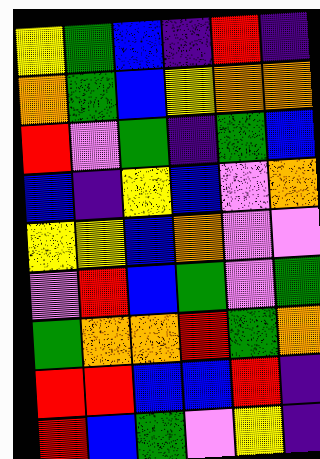[["yellow", "green", "blue", "indigo", "red", "indigo"], ["orange", "green", "blue", "yellow", "orange", "orange"], ["red", "violet", "green", "indigo", "green", "blue"], ["blue", "indigo", "yellow", "blue", "violet", "orange"], ["yellow", "yellow", "blue", "orange", "violet", "violet"], ["violet", "red", "blue", "green", "violet", "green"], ["green", "orange", "orange", "red", "green", "orange"], ["red", "red", "blue", "blue", "red", "indigo"], ["red", "blue", "green", "violet", "yellow", "indigo"]]